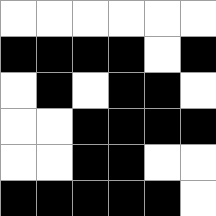[["white", "white", "white", "white", "white", "white"], ["black", "black", "black", "black", "white", "black"], ["white", "black", "white", "black", "black", "white"], ["white", "white", "black", "black", "black", "black"], ["white", "white", "black", "black", "white", "white"], ["black", "black", "black", "black", "black", "white"]]